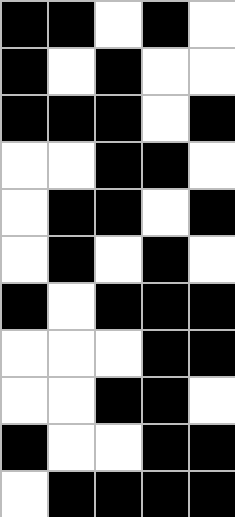[["black", "black", "white", "black", "white"], ["black", "white", "black", "white", "white"], ["black", "black", "black", "white", "black"], ["white", "white", "black", "black", "white"], ["white", "black", "black", "white", "black"], ["white", "black", "white", "black", "white"], ["black", "white", "black", "black", "black"], ["white", "white", "white", "black", "black"], ["white", "white", "black", "black", "white"], ["black", "white", "white", "black", "black"], ["white", "black", "black", "black", "black"]]